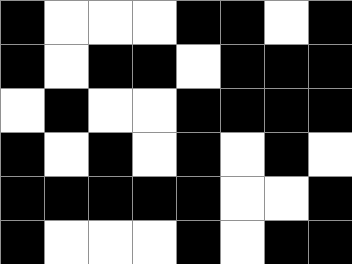[["black", "white", "white", "white", "black", "black", "white", "black"], ["black", "white", "black", "black", "white", "black", "black", "black"], ["white", "black", "white", "white", "black", "black", "black", "black"], ["black", "white", "black", "white", "black", "white", "black", "white"], ["black", "black", "black", "black", "black", "white", "white", "black"], ["black", "white", "white", "white", "black", "white", "black", "black"]]